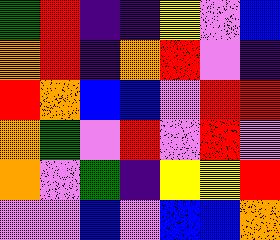[["green", "red", "indigo", "indigo", "yellow", "violet", "blue"], ["orange", "red", "indigo", "orange", "red", "violet", "indigo"], ["red", "orange", "blue", "blue", "violet", "red", "red"], ["orange", "green", "violet", "red", "violet", "red", "violet"], ["orange", "violet", "green", "indigo", "yellow", "yellow", "red"], ["violet", "violet", "blue", "violet", "blue", "blue", "orange"]]